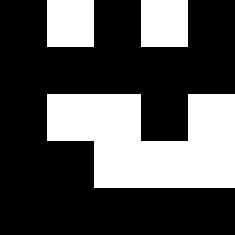[["black", "white", "black", "white", "black"], ["black", "black", "black", "black", "black"], ["black", "white", "white", "black", "white"], ["black", "black", "white", "white", "white"], ["black", "black", "black", "black", "black"]]